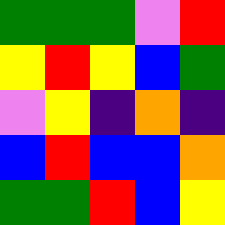[["green", "green", "green", "violet", "red"], ["yellow", "red", "yellow", "blue", "green"], ["violet", "yellow", "indigo", "orange", "indigo"], ["blue", "red", "blue", "blue", "orange"], ["green", "green", "red", "blue", "yellow"]]